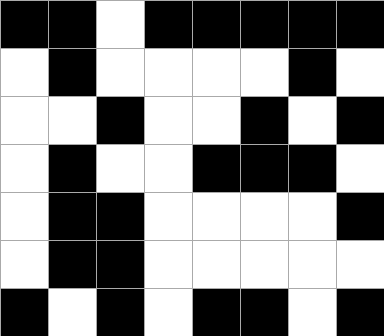[["black", "black", "white", "black", "black", "black", "black", "black"], ["white", "black", "white", "white", "white", "white", "black", "white"], ["white", "white", "black", "white", "white", "black", "white", "black"], ["white", "black", "white", "white", "black", "black", "black", "white"], ["white", "black", "black", "white", "white", "white", "white", "black"], ["white", "black", "black", "white", "white", "white", "white", "white"], ["black", "white", "black", "white", "black", "black", "white", "black"]]